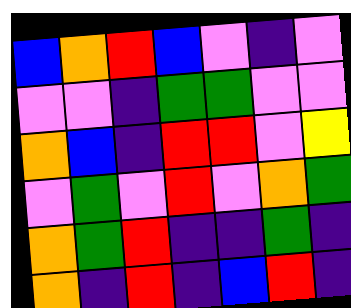[["blue", "orange", "red", "blue", "violet", "indigo", "violet"], ["violet", "violet", "indigo", "green", "green", "violet", "violet"], ["orange", "blue", "indigo", "red", "red", "violet", "yellow"], ["violet", "green", "violet", "red", "violet", "orange", "green"], ["orange", "green", "red", "indigo", "indigo", "green", "indigo"], ["orange", "indigo", "red", "indigo", "blue", "red", "indigo"]]